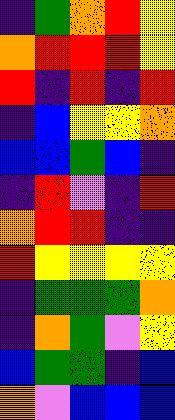[["indigo", "green", "orange", "red", "yellow"], ["orange", "red", "red", "red", "yellow"], ["red", "indigo", "red", "indigo", "red"], ["indigo", "blue", "yellow", "yellow", "orange"], ["blue", "blue", "green", "blue", "indigo"], ["indigo", "red", "violet", "indigo", "red"], ["orange", "red", "red", "indigo", "indigo"], ["red", "yellow", "yellow", "yellow", "yellow"], ["indigo", "green", "green", "green", "orange"], ["indigo", "orange", "green", "violet", "yellow"], ["blue", "green", "green", "indigo", "blue"], ["orange", "violet", "blue", "blue", "blue"]]